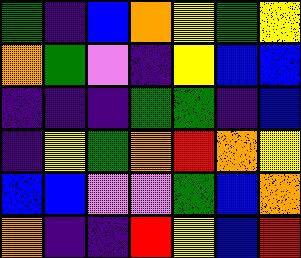[["green", "indigo", "blue", "orange", "yellow", "green", "yellow"], ["orange", "green", "violet", "indigo", "yellow", "blue", "blue"], ["indigo", "indigo", "indigo", "green", "green", "indigo", "blue"], ["indigo", "yellow", "green", "orange", "red", "orange", "yellow"], ["blue", "blue", "violet", "violet", "green", "blue", "orange"], ["orange", "indigo", "indigo", "red", "yellow", "blue", "red"]]